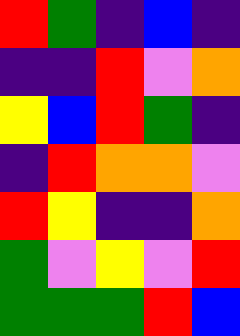[["red", "green", "indigo", "blue", "indigo"], ["indigo", "indigo", "red", "violet", "orange"], ["yellow", "blue", "red", "green", "indigo"], ["indigo", "red", "orange", "orange", "violet"], ["red", "yellow", "indigo", "indigo", "orange"], ["green", "violet", "yellow", "violet", "red"], ["green", "green", "green", "red", "blue"]]